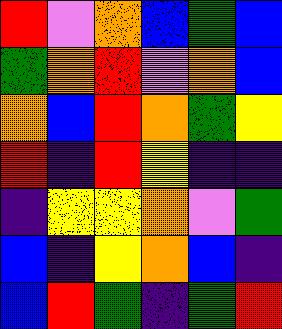[["red", "violet", "orange", "blue", "green", "blue"], ["green", "orange", "red", "violet", "orange", "blue"], ["orange", "blue", "red", "orange", "green", "yellow"], ["red", "indigo", "red", "yellow", "indigo", "indigo"], ["indigo", "yellow", "yellow", "orange", "violet", "green"], ["blue", "indigo", "yellow", "orange", "blue", "indigo"], ["blue", "red", "green", "indigo", "green", "red"]]